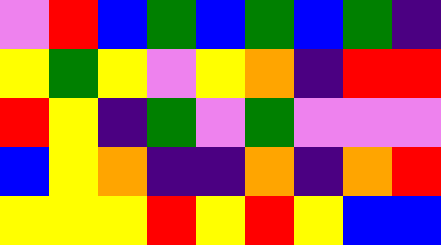[["violet", "red", "blue", "green", "blue", "green", "blue", "green", "indigo"], ["yellow", "green", "yellow", "violet", "yellow", "orange", "indigo", "red", "red"], ["red", "yellow", "indigo", "green", "violet", "green", "violet", "violet", "violet"], ["blue", "yellow", "orange", "indigo", "indigo", "orange", "indigo", "orange", "red"], ["yellow", "yellow", "yellow", "red", "yellow", "red", "yellow", "blue", "blue"]]